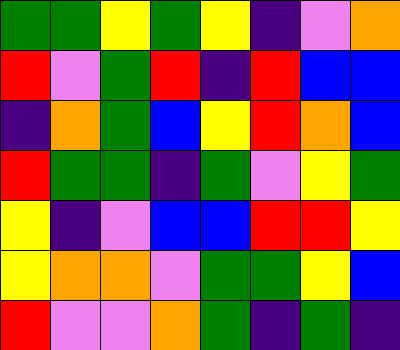[["green", "green", "yellow", "green", "yellow", "indigo", "violet", "orange"], ["red", "violet", "green", "red", "indigo", "red", "blue", "blue"], ["indigo", "orange", "green", "blue", "yellow", "red", "orange", "blue"], ["red", "green", "green", "indigo", "green", "violet", "yellow", "green"], ["yellow", "indigo", "violet", "blue", "blue", "red", "red", "yellow"], ["yellow", "orange", "orange", "violet", "green", "green", "yellow", "blue"], ["red", "violet", "violet", "orange", "green", "indigo", "green", "indigo"]]